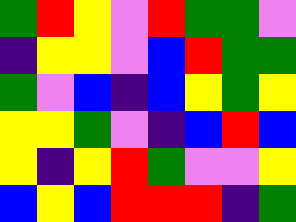[["green", "red", "yellow", "violet", "red", "green", "green", "violet"], ["indigo", "yellow", "yellow", "violet", "blue", "red", "green", "green"], ["green", "violet", "blue", "indigo", "blue", "yellow", "green", "yellow"], ["yellow", "yellow", "green", "violet", "indigo", "blue", "red", "blue"], ["yellow", "indigo", "yellow", "red", "green", "violet", "violet", "yellow"], ["blue", "yellow", "blue", "red", "red", "red", "indigo", "green"]]